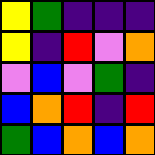[["yellow", "green", "indigo", "indigo", "indigo"], ["yellow", "indigo", "red", "violet", "orange"], ["violet", "blue", "violet", "green", "indigo"], ["blue", "orange", "red", "indigo", "red"], ["green", "blue", "orange", "blue", "orange"]]